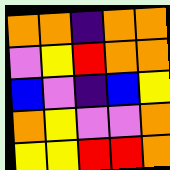[["orange", "orange", "indigo", "orange", "orange"], ["violet", "yellow", "red", "orange", "orange"], ["blue", "violet", "indigo", "blue", "yellow"], ["orange", "yellow", "violet", "violet", "orange"], ["yellow", "yellow", "red", "red", "orange"]]